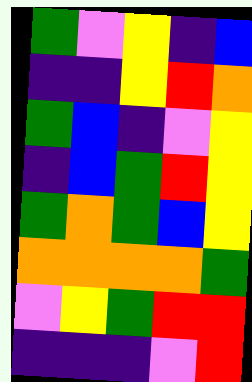[["green", "violet", "yellow", "indigo", "blue"], ["indigo", "indigo", "yellow", "red", "orange"], ["green", "blue", "indigo", "violet", "yellow"], ["indigo", "blue", "green", "red", "yellow"], ["green", "orange", "green", "blue", "yellow"], ["orange", "orange", "orange", "orange", "green"], ["violet", "yellow", "green", "red", "red"], ["indigo", "indigo", "indigo", "violet", "red"]]